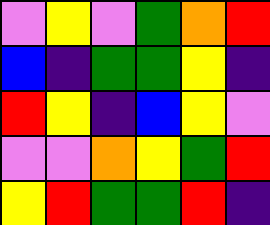[["violet", "yellow", "violet", "green", "orange", "red"], ["blue", "indigo", "green", "green", "yellow", "indigo"], ["red", "yellow", "indigo", "blue", "yellow", "violet"], ["violet", "violet", "orange", "yellow", "green", "red"], ["yellow", "red", "green", "green", "red", "indigo"]]